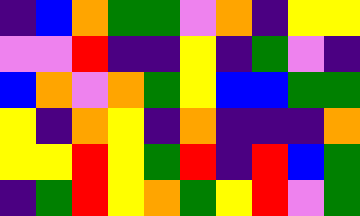[["indigo", "blue", "orange", "green", "green", "violet", "orange", "indigo", "yellow", "yellow"], ["violet", "violet", "red", "indigo", "indigo", "yellow", "indigo", "green", "violet", "indigo"], ["blue", "orange", "violet", "orange", "green", "yellow", "blue", "blue", "green", "green"], ["yellow", "indigo", "orange", "yellow", "indigo", "orange", "indigo", "indigo", "indigo", "orange"], ["yellow", "yellow", "red", "yellow", "green", "red", "indigo", "red", "blue", "green"], ["indigo", "green", "red", "yellow", "orange", "green", "yellow", "red", "violet", "green"]]